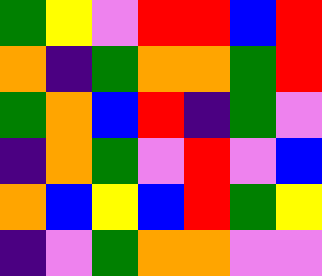[["green", "yellow", "violet", "red", "red", "blue", "red"], ["orange", "indigo", "green", "orange", "orange", "green", "red"], ["green", "orange", "blue", "red", "indigo", "green", "violet"], ["indigo", "orange", "green", "violet", "red", "violet", "blue"], ["orange", "blue", "yellow", "blue", "red", "green", "yellow"], ["indigo", "violet", "green", "orange", "orange", "violet", "violet"]]